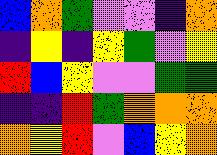[["blue", "orange", "green", "violet", "violet", "indigo", "orange"], ["indigo", "yellow", "indigo", "yellow", "green", "violet", "yellow"], ["red", "blue", "yellow", "violet", "violet", "green", "green"], ["indigo", "indigo", "red", "green", "orange", "orange", "orange"], ["orange", "yellow", "red", "violet", "blue", "yellow", "orange"]]